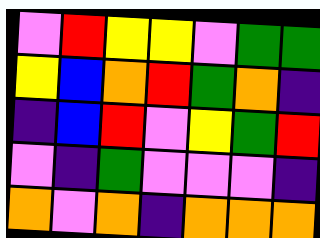[["violet", "red", "yellow", "yellow", "violet", "green", "green"], ["yellow", "blue", "orange", "red", "green", "orange", "indigo"], ["indigo", "blue", "red", "violet", "yellow", "green", "red"], ["violet", "indigo", "green", "violet", "violet", "violet", "indigo"], ["orange", "violet", "orange", "indigo", "orange", "orange", "orange"]]